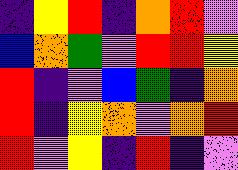[["indigo", "yellow", "red", "indigo", "orange", "red", "violet"], ["blue", "orange", "green", "violet", "red", "red", "yellow"], ["red", "indigo", "violet", "blue", "green", "indigo", "orange"], ["red", "indigo", "yellow", "orange", "violet", "orange", "red"], ["red", "violet", "yellow", "indigo", "red", "indigo", "violet"]]